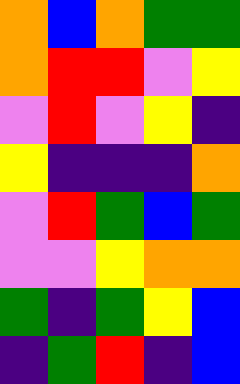[["orange", "blue", "orange", "green", "green"], ["orange", "red", "red", "violet", "yellow"], ["violet", "red", "violet", "yellow", "indigo"], ["yellow", "indigo", "indigo", "indigo", "orange"], ["violet", "red", "green", "blue", "green"], ["violet", "violet", "yellow", "orange", "orange"], ["green", "indigo", "green", "yellow", "blue"], ["indigo", "green", "red", "indigo", "blue"]]